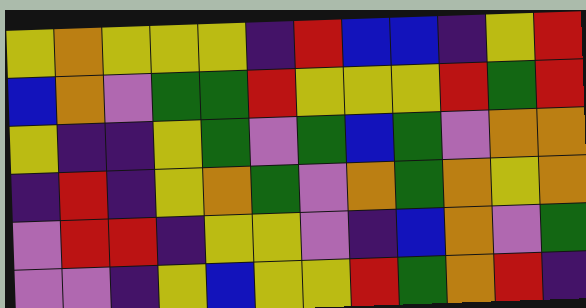[["yellow", "orange", "yellow", "yellow", "yellow", "indigo", "red", "blue", "blue", "indigo", "yellow", "red"], ["blue", "orange", "violet", "green", "green", "red", "yellow", "yellow", "yellow", "red", "green", "red"], ["yellow", "indigo", "indigo", "yellow", "green", "violet", "green", "blue", "green", "violet", "orange", "orange"], ["indigo", "red", "indigo", "yellow", "orange", "green", "violet", "orange", "green", "orange", "yellow", "orange"], ["violet", "red", "red", "indigo", "yellow", "yellow", "violet", "indigo", "blue", "orange", "violet", "green"], ["violet", "violet", "indigo", "yellow", "blue", "yellow", "yellow", "red", "green", "orange", "red", "indigo"]]